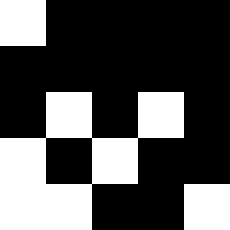[["white", "black", "black", "black", "black"], ["black", "black", "black", "black", "black"], ["black", "white", "black", "white", "black"], ["white", "black", "white", "black", "black"], ["white", "white", "black", "black", "white"]]